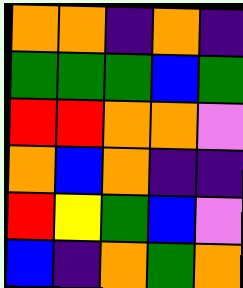[["orange", "orange", "indigo", "orange", "indigo"], ["green", "green", "green", "blue", "green"], ["red", "red", "orange", "orange", "violet"], ["orange", "blue", "orange", "indigo", "indigo"], ["red", "yellow", "green", "blue", "violet"], ["blue", "indigo", "orange", "green", "orange"]]